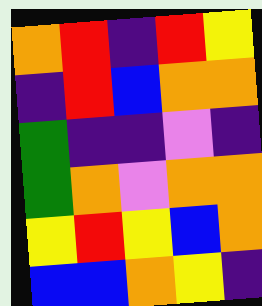[["orange", "red", "indigo", "red", "yellow"], ["indigo", "red", "blue", "orange", "orange"], ["green", "indigo", "indigo", "violet", "indigo"], ["green", "orange", "violet", "orange", "orange"], ["yellow", "red", "yellow", "blue", "orange"], ["blue", "blue", "orange", "yellow", "indigo"]]